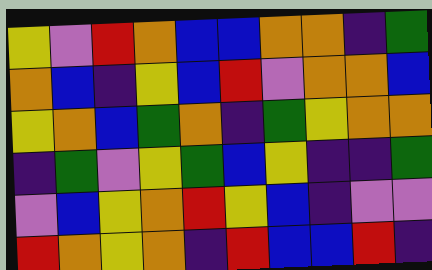[["yellow", "violet", "red", "orange", "blue", "blue", "orange", "orange", "indigo", "green"], ["orange", "blue", "indigo", "yellow", "blue", "red", "violet", "orange", "orange", "blue"], ["yellow", "orange", "blue", "green", "orange", "indigo", "green", "yellow", "orange", "orange"], ["indigo", "green", "violet", "yellow", "green", "blue", "yellow", "indigo", "indigo", "green"], ["violet", "blue", "yellow", "orange", "red", "yellow", "blue", "indigo", "violet", "violet"], ["red", "orange", "yellow", "orange", "indigo", "red", "blue", "blue", "red", "indigo"]]